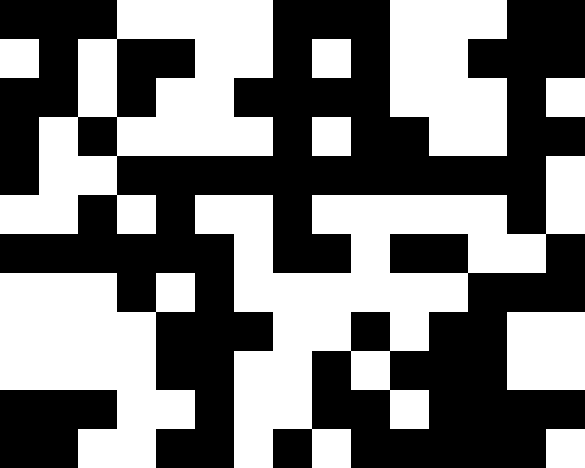[["black", "black", "black", "white", "white", "white", "white", "black", "black", "black", "white", "white", "white", "black", "black"], ["white", "black", "white", "black", "black", "white", "white", "black", "white", "black", "white", "white", "black", "black", "black"], ["black", "black", "white", "black", "white", "white", "black", "black", "black", "black", "white", "white", "white", "black", "white"], ["black", "white", "black", "white", "white", "white", "white", "black", "white", "black", "black", "white", "white", "black", "black"], ["black", "white", "white", "black", "black", "black", "black", "black", "black", "black", "black", "black", "black", "black", "white"], ["white", "white", "black", "white", "black", "white", "white", "black", "white", "white", "white", "white", "white", "black", "white"], ["black", "black", "black", "black", "black", "black", "white", "black", "black", "white", "black", "black", "white", "white", "black"], ["white", "white", "white", "black", "white", "black", "white", "white", "white", "white", "white", "white", "black", "black", "black"], ["white", "white", "white", "white", "black", "black", "black", "white", "white", "black", "white", "black", "black", "white", "white"], ["white", "white", "white", "white", "black", "black", "white", "white", "black", "white", "black", "black", "black", "white", "white"], ["black", "black", "black", "white", "white", "black", "white", "white", "black", "black", "white", "black", "black", "black", "black"], ["black", "black", "white", "white", "black", "black", "white", "black", "white", "black", "black", "black", "black", "black", "white"]]